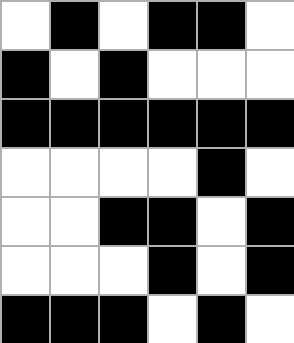[["white", "black", "white", "black", "black", "white"], ["black", "white", "black", "white", "white", "white"], ["black", "black", "black", "black", "black", "black"], ["white", "white", "white", "white", "black", "white"], ["white", "white", "black", "black", "white", "black"], ["white", "white", "white", "black", "white", "black"], ["black", "black", "black", "white", "black", "white"]]